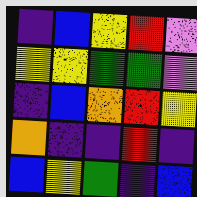[["indigo", "blue", "yellow", "red", "violet"], ["yellow", "yellow", "green", "green", "violet"], ["indigo", "blue", "orange", "red", "yellow"], ["orange", "indigo", "indigo", "red", "indigo"], ["blue", "yellow", "green", "indigo", "blue"]]